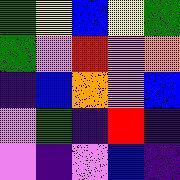[["green", "yellow", "blue", "yellow", "green"], ["green", "violet", "red", "violet", "orange"], ["indigo", "blue", "orange", "violet", "blue"], ["violet", "green", "indigo", "red", "indigo"], ["violet", "indigo", "violet", "blue", "indigo"]]